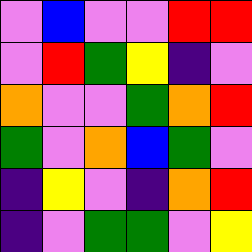[["violet", "blue", "violet", "violet", "red", "red"], ["violet", "red", "green", "yellow", "indigo", "violet"], ["orange", "violet", "violet", "green", "orange", "red"], ["green", "violet", "orange", "blue", "green", "violet"], ["indigo", "yellow", "violet", "indigo", "orange", "red"], ["indigo", "violet", "green", "green", "violet", "yellow"]]